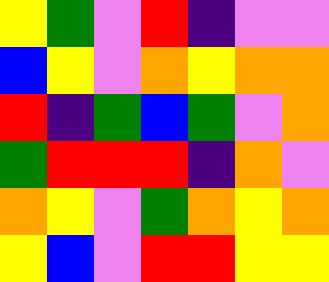[["yellow", "green", "violet", "red", "indigo", "violet", "violet"], ["blue", "yellow", "violet", "orange", "yellow", "orange", "orange"], ["red", "indigo", "green", "blue", "green", "violet", "orange"], ["green", "red", "red", "red", "indigo", "orange", "violet"], ["orange", "yellow", "violet", "green", "orange", "yellow", "orange"], ["yellow", "blue", "violet", "red", "red", "yellow", "yellow"]]